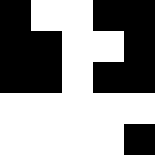[["black", "white", "white", "black", "black"], ["black", "black", "white", "white", "black"], ["black", "black", "white", "black", "black"], ["white", "white", "white", "white", "white"], ["white", "white", "white", "white", "black"]]